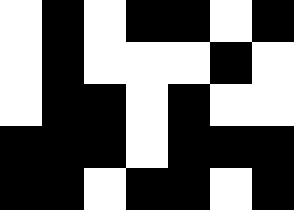[["white", "black", "white", "black", "black", "white", "black"], ["white", "black", "white", "white", "white", "black", "white"], ["white", "black", "black", "white", "black", "white", "white"], ["black", "black", "black", "white", "black", "black", "black"], ["black", "black", "white", "black", "black", "white", "black"]]